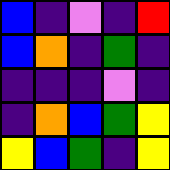[["blue", "indigo", "violet", "indigo", "red"], ["blue", "orange", "indigo", "green", "indigo"], ["indigo", "indigo", "indigo", "violet", "indigo"], ["indigo", "orange", "blue", "green", "yellow"], ["yellow", "blue", "green", "indigo", "yellow"]]